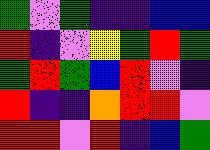[["green", "violet", "green", "indigo", "indigo", "blue", "blue"], ["red", "indigo", "violet", "yellow", "green", "red", "green"], ["green", "red", "green", "blue", "red", "violet", "indigo"], ["red", "indigo", "indigo", "orange", "red", "red", "violet"], ["red", "red", "violet", "red", "indigo", "blue", "green"]]